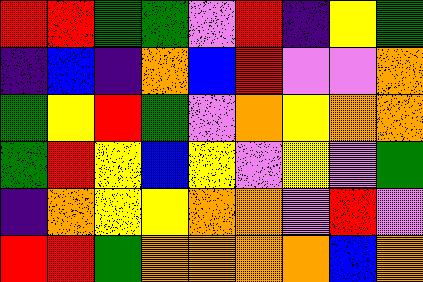[["red", "red", "green", "green", "violet", "red", "indigo", "yellow", "green"], ["indigo", "blue", "indigo", "orange", "blue", "red", "violet", "violet", "orange"], ["green", "yellow", "red", "green", "violet", "orange", "yellow", "orange", "orange"], ["green", "red", "yellow", "blue", "yellow", "violet", "yellow", "violet", "green"], ["indigo", "orange", "yellow", "yellow", "orange", "orange", "violet", "red", "violet"], ["red", "red", "green", "orange", "orange", "orange", "orange", "blue", "orange"]]